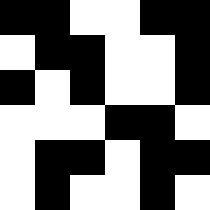[["black", "black", "white", "white", "black", "black"], ["white", "black", "black", "white", "white", "black"], ["black", "white", "black", "white", "white", "black"], ["white", "white", "white", "black", "black", "white"], ["white", "black", "black", "white", "black", "black"], ["white", "black", "white", "white", "black", "white"]]